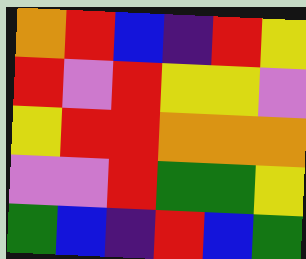[["orange", "red", "blue", "indigo", "red", "yellow"], ["red", "violet", "red", "yellow", "yellow", "violet"], ["yellow", "red", "red", "orange", "orange", "orange"], ["violet", "violet", "red", "green", "green", "yellow"], ["green", "blue", "indigo", "red", "blue", "green"]]